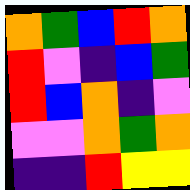[["orange", "green", "blue", "red", "orange"], ["red", "violet", "indigo", "blue", "green"], ["red", "blue", "orange", "indigo", "violet"], ["violet", "violet", "orange", "green", "orange"], ["indigo", "indigo", "red", "yellow", "yellow"]]